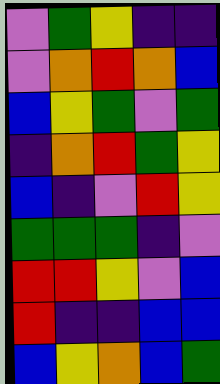[["violet", "green", "yellow", "indigo", "indigo"], ["violet", "orange", "red", "orange", "blue"], ["blue", "yellow", "green", "violet", "green"], ["indigo", "orange", "red", "green", "yellow"], ["blue", "indigo", "violet", "red", "yellow"], ["green", "green", "green", "indigo", "violet"], ["red", "red", "yellow", "violet", "blue"], ["red", "indigo", "indigo", "blue", "blue"], ["blue", "yellow", "orange", "blue", "green"]]